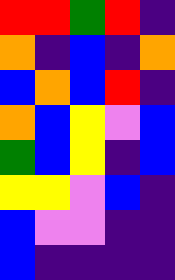[["red", "red", "green", "red", "indigo"], ["orange", "indigo", "blue", "indigo", "orange"], ["blue", "orange", "blue", "red", "indigo"], ["orange", "blue", "yellow", "violet", "blue"], ["green", "blue", "yellow", "indigo", "blue"], ["yellow", "yellow", "violet", "blue", "indigo"], ["blue", "violet", "violet", "indigo", "indigo"], ["blue", "indigo", "indigo", "indigo", "indigo"]]